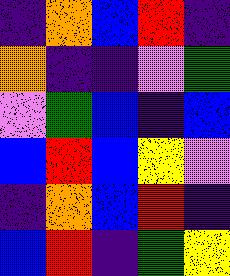[["indigo", "orange", "blue", "red", "indigo"], ["orange", "indigo", "indigo", "violet", "green"], ["violet", "green", "blue", "indigo", "blue"], ["blue", "red", "blue", "yellow", "violet"], ["indigo", "orange", "blue", "red", "indigo"], ["blue", "red", "indigo", "green", "yellow"]]